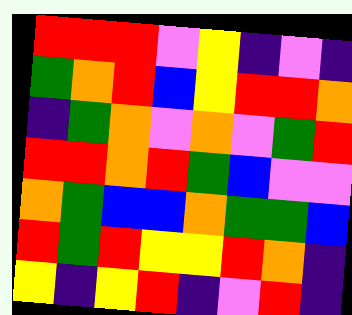[["red", "red", "red", "violet", "yellow", "indigo", "violet", "indigo"], ["green", "orange", "red", "blue", "yellow", "red", "red", "orange"], ["indigo", "green", "orange", "violet", "orange", "violet", "green", "red"], ["red", "red", "orange", "red", "green", "blue", "violet", "violet"], ["orange", "green", "blue", "blue", "orange", "green", "green", "blue"], ["red", "green", "red", "yellow", "yellow", "red", "orange", "indigo"], ["yellow", "indigo", "yellow", "red", "indigo", "violet", "red", "indigo"]]